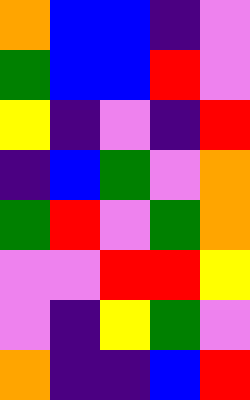[["orange", "blue", "blue", "indigo", "violet"], ["green", "blue", "blue", "red", "violet"], ["yellow", "indigo", "violet", "indigo", "red"], ["indigo", "blue", "green", "violet", "orange"], ["green", "red", "violet", "green", "orange"], ["violet", "violet", "red", "red", "yellow"], ["violet", "indigo", "yellow", "green", "violet"], ["orange", "indigo", "indigo", "blue", "red"]]